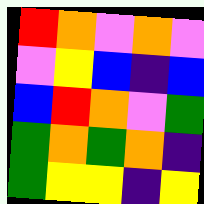[["red", "orange", "violet", "orange", "violet"], ["violet", "yellow", "blue", "indigo", "blue"], ["blue", "red", "orange", "violet", "green"], ["green", "orange", "green", "orange", "indigo"], ["green", "yellow", "yellow", "indigo", "yellow"]]